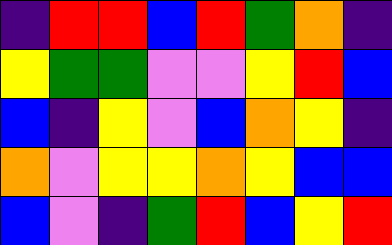[["indigo", "red", "red", "blue", "red", "green", "orange", "indigo"], ["yellow", "green", "green", "violet", "violet", "yellow", "red", "blue"], ["blue", "indigo", "yellow", "violet", "blue", "orange", "yellow", "indigo"], ["orange", "violet", "yellow", "yellow", "orange", "yellow", "blue", "blue"], ["blue", "violet", "indigo", "green", "red", "blue", "yellow", "red"]]